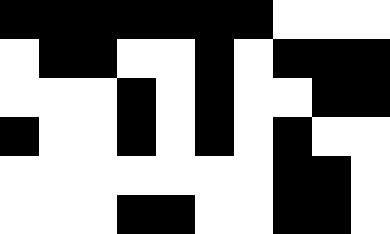[["black", "black", "black", "black", "black", "black", "black", "white", "white", "white"], ["white", "black", "black", "white", "white", "black", "white", "black", "black", "black"], ["white", "white", "white", "black", "white", "black", "white", "white", "black", "black"], ["black", "white", "white", "black", "white", "black", "white", "black", "white", "white"], ["white", "white", "white", "white", "white", "white", "white", "black", "black", "white"], ["white", "white", "white", "black", "black", "white", "white", "black", "black", "white"]]